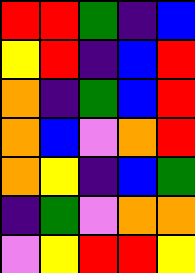[["red", "red", "green", "indigo", "blue"], ["yellow", "red", "indigo", "blue", "red"], ["orange", "indigo", "green", "blue", "red"], ["orange", "blue", "violet", "orange", "red"], ["orange", "yellow", "indigo", "blue", "green"], ["indigo", "green", "violet", "orange", "orange"], ["violet", "yellow", "red", "red", "yellow"]]